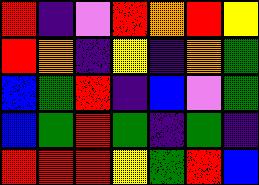[["red", "indigo", "violet", "red", "orange", "red", "yellow"], ["red", "orange", "indigo", "yellow", "indigo", "orange", "green"], ["blue", "green", "red", "indigo", "blue", "violet", "green"], ["blue", "green", "red", "green", "indigo", "green", "indigo"], ["red", "red", "red", "yellow", "green", "red", "blue"]]